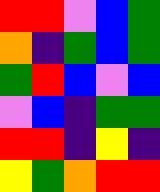[["red", "red", "violet", "blue", "green"], ["orange", "indigo", "green", "blue", "green"], ["green", "red", "blue", "violet", "blue"], ["violet", "blue", "indigo", "green", "green"], ["red", "red", "indigo", "yellow", "indigo"], ["yellow", "green", "orange", "red", "red"]]